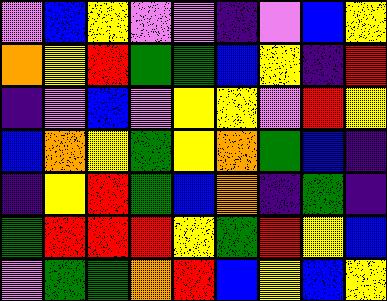[["violet", "blue", "yellow", "violet", "violet", "indigo", "violet", "blue", "yellow"], ["orange", "yellow", "red", "green", "green", "blue", "yellow", "indigo", "red"], ["indigo", "violet", "blue", "violet", "yellow", "yellow", "violet", "red", "yellow"], ["blue", "orange", "yellow", "green", "yellow", "orange", "green", "blue", "indigo"], ["indigo", "yellow", "red", "green", "blue", "orange", "indigo", "green", "indigo"], ["green", "red", "red", "red", "yellow", "green", "red", "yellow", "blue"], ["violet", "green", "green", "orange", "red", "blue", "yellow", "blue", "yellow"]]